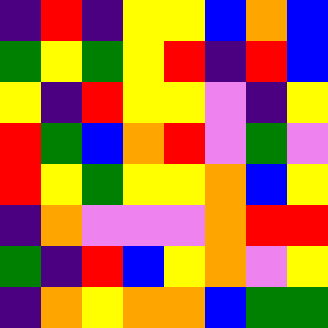[["indigo", "red", "indigo", "yellow", "yellow", "blue", "orange", "blue"], ["green", "yellow", "green", "yellow", "red", "indigo", "red", "blue"], ["yellow", "indigo", "red", "yellow", "yellow", "violet", "indigo", "yellow"], ["red", "green", "blue", "orange", "red", "violet", "green", "violet"], ["red", "yellow", "green", "yellow", "yellow", "orange", "blue", "yellow"], ["indigo", "orange", "violet", "violet", "violet", "orange", "red", "red"], ["green", "indigo", "red", "blue", "yellow", "orange", "violet", "yellow"], ["indigo", "orange", "yellow", "orange", "orange", "blue", "green", "green"]]